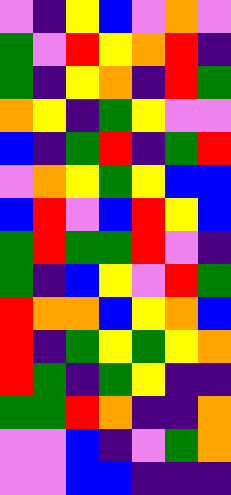[["violet", "indigo", "yellow", "blue", "violet", "orange", "violet"], ["green", "violet", "red", "yellow", "orange", "red", "indigo"], ["green", "indigo", "yellow", "orange", "indigo", "red", "green"], ["orange", "yellow", "indigo", "green", "yellow", "violet", "violet"], ["blue", "indigo", "green", "red", "indigo", "green", "red"], ["violet", "orange", "yellow", "green", "yellow", "blue", "blue"], ["blue", "red", "violet", "blue", "red", "yellow", "blue"], ["green", "red", "green", "green", "red", "violet", "indigo"], ["green", "indigo", "blue", "yellow", "violet", "red", "green"], ["red", "orange", "orange", "blue", "yellow", "orange", "blue"], ["red", "indigo", "green", "yellow", "green", "yellow", "orange"], ["red", "green", "indigo", "green", "yellow", "indigo", "indigo"], ["green", "green", "red", "orange", "indigo", "indigo", "orange"], ["violet", "violet", "blue", "indigo", "violet", "green", "orange"], ["violet", "violet", "blue", "blue", "indigo", "indigo", "indigo"]]